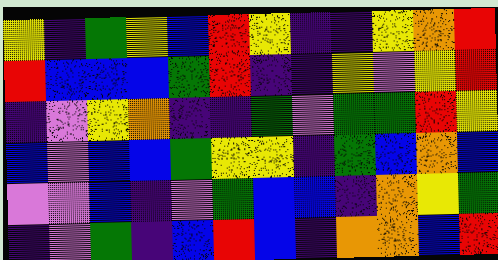[["yellow", "indigo", "green", "yellow", "blue", "red", "yellow", "indigo", "indigo", "yellow", "orange", "red"], ["red", "blue", "blue", "blue", "green", "red", "indigo", "indigo", "yellow", "violet", "yellow", "red"], ["indigo", "violet", "yellow", "orange", "indigo", "indigo", "green", "violet", "green", "green", "red", "yellow"], ["blue", "violet", "blue", "blue", "green", "yellow", "yellow", "indigo", "green", "blue", "orange", "blue"], ["violet", "violet", "blue", "indigo", "violet", "green", "blue", "blue", "indigo", "orange", "yellow", "green"], ["indigo", "violet", "green", "indigo", "blue", "red", "blue", "indigo", "orange", "orange", "blue", "red"]]